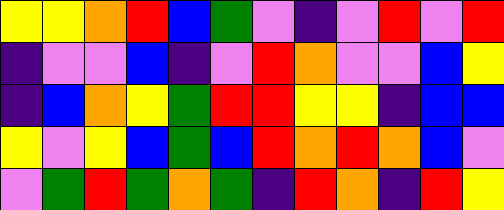[["yellow", "yellow", "orange", "red", "blue", "green", "violet", "indigo", "violet", "red", "violet", "red"], ["indigo", "violet", "violet", "blue", "indigo", "violet", "red", "orange", "violet", "violet", "blue", "yellow"], ["indigo", "blue", "orange", "yellow", "green", "red", "red", "yellow", "yellow", "indigo", "blue", "blue"], ["yellow", "violet", "yellow", "blue", "green", "blue", "red", "orange", "red", "orange", "blue", "violet"], ["violet", "green", "red", "green", "orange", "green", "indigo", "red", "orange", "indigo", "red", "yellow"]]